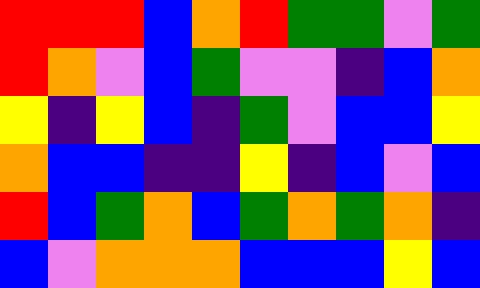[["red", "red", "red", "blue", "orange", "red", "green", "green", "violet", "green"], ["red", "orange", "violet", "blue", "green", "violet", "violet", "indigo", "blue", "orange"], ["yellow", "indigo", "yellow", "blue", "indigo", "green", "violet", "blue", "blue", "yellow"], ["orange", "blue", "blue", "indigo", "indigo", "yellow", "indigo", "blue", "violet", "blue"], ["red", "blue", "green", "orange", "blue", "green", "orange", "green", "orange", "indigo"], ["blue", "violet", "orange", "orange", "orange", "blue", "blue", "blue", "yellow", "blue"]]